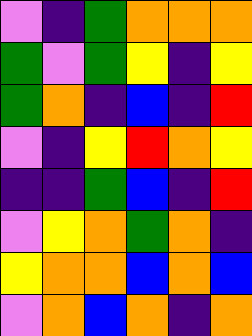[["violet", "indigo", "green", "orange", "orange", "orange"], ["green", "violet", "green", "yellow", "indigo", "yellow"], ["green", "orange", "indigo", "blue", "indigo", "red"], ["violet", "indigo", "yellow", "red", "orange", "yellow"], ["indigo", "indigo", "green", "blue", "indigo", "red"], ["violet", "yellow", "orange", "green", "orange", "indigo"], ["yellow", "orange", "orange", "blue", "orange", "blue"], ["violet", "orange", "blue", "orange", "indigo", "orange"]]